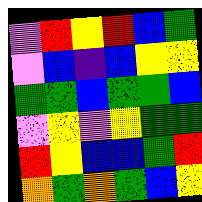[["violet", "red", "yellow", "red", "blue", "green"], ["violet", "blue", "indigo", "blue", "yellow", "yellow"], ["green", "green", "blue", "green", "green", "blue"], ["violet", "yellow", "violet", "yellow", "green", "green"], ["red", "yellow", "blue", "blue", "green", "red"], ["orange", "green", "orange", "green", "blue", "yellow"]]